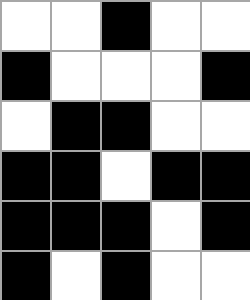[["white", "white", "black", "white", "white"], ["black", "white", "white", "white", "black"], ["white", "black", "black", "white", "white"], ["black", "black", "white", "black", "black"], ["black", "black", "black", "white", "black"], ["black", "white", "black", "white", "white"]]